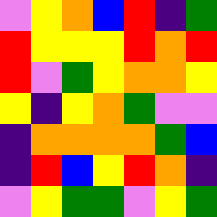[["violet", "yellow", "orange", "blue", "red", "indigo", "green"], ["red", "yellow", "yellow", "yellow", "red", "orange", "red"], ["red", "violet", "green", "yellow", "orange", "orange", "yellow"], ["yellow", "indigo", "yellow", "orange", "green", "violet", "violet"], ["indigo", "orange", "orange", "orange", "orange", "green", "blue"], ["indigo", "red", "blue", "yellow", "red", "orange", "indigo"], ["violet", "yellow", "green", "green", "violet", "yellow", "green"]]